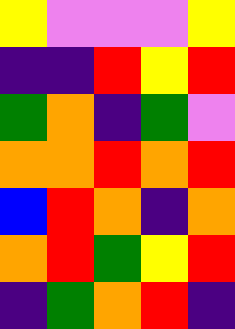[["yellow", "violet", "violet", "violet", "yellow"], ["indigo", "indigo", "red", "yellow", "red"], ["green", "orange", "indigo", "green", "violet"], ["orange", "orange", "red", "orange", "red"], ["blue", "red", "orange", "indigo", "orange"], ["orange", "red", "green", "yellow", "red"], ["indigo", "green", "orange", "red", "indigo"]]